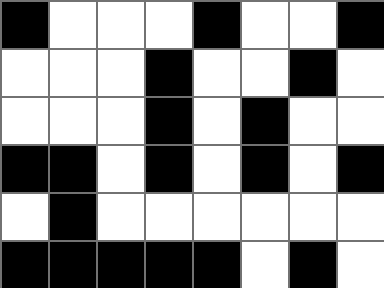[["black", "white", "white", "white", "black", "white", "white", "black"], ["white", "white", "white", "black", "white", "white", "black", "white"], ["white", "white", "white", "black", "white", "black", "white", "white"], ["black", "black", "white", "black", "white", "black", "white", "black"], ["white", "black", "white", "white", "white", "white", "white", "white"], ["black", "black", "black", "black", "black", "white", "black", "white"]]